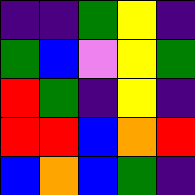[["indigo", "indigo", "green", "yellow", "indigo"], ["green", "blue", "violet", "yellow", "green"], ["red", "green", "indigo", "yellow", "indigo"], ["red", "red", "blue", "orange", "red"], ["blue", "orange", "blue", "green", "indigo"]]